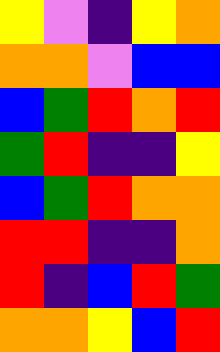[["yellow", "violet", "indigo", "yellow", "orange"], ["orange", "orange", "violet", "blue", "blue"], ["blue", "green", "red", "orange", "red"], ["green", "red", "indigo", "indigo", "yellow"], ["blue", "green", "red", "orange", "orange"], ["red", "red", "indigo", "indigo", "orange"], ["red", "indigo", "blue", "red", "green"], ["orange", "orange", "yellow", "blue", "red"]]